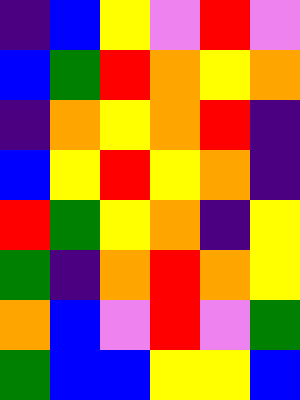[["indigo", "blue", "yellow", "violet", "red", "violet"], ["blue", "green", "red", "orange", "yellow", "orange"], ["indigo", "orange", "yellow", "orange", "red", "indigo"], ["blue", "yellow", "red", "yellow", "orange", "indigo"], ["red", "green", "yellow", "orange", "indigo", "yellow"], ["green", "indigo", "orange", "red", "orange", "yellow"], ["orange", "blue", "violet", "red", "violet", "green"], ["green", "blue", "blue", "yellow", "yellow", "blue"]]